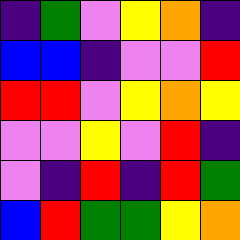[["indigo", "green", "violet", "yellow", "orange", "indigo"], ["blue", "blue", "indigo", "violet", "violet", "red"], ["red", "red", "violet", "yellow", "orange", "yellow"], ["violet", "violet", "yellow", "violet", "red", "indigo"], ["violet", "indigo", "red", "indigo", "red", "green"], ["blue", "red", "green", "green", "yellow", "orange"]]